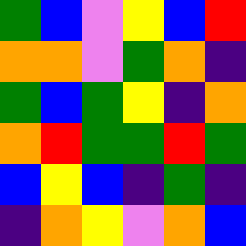[["green", "blue", "violet", "yellow", "blue", "red"], ["orange", "orange", "violet", "green", "orange", "indigo"], ["green", "blue", "green", "yellow", "indigo", "orange"], ["orange", "red", "green", "green", "red", "green"], ["blue", "yellow", "blue", "indigo", "green", "indigo"], ["indigo", "orange", "yellow", "violet", "orange", "blue"]]